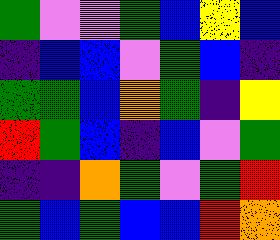[["green", "violet", "violet", "green", "blue", "yellow", "blue"], ["indigo", "blue", "blue", "violet", "green", "blue", "indigo"], ["green", "green", "blue", "orange", "green", "indigo", "yellow"], ["red", "green", "blue", "indigo", "blue", "violet", "green"], ["indigo", "indigo", "orange", "green", "violet", "green", "red"], ["green", "blue", "green", "blue", "blue", "red", "orange"]]